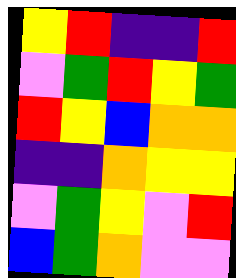[["yellow", "red", "indigo", "indigo", "red"], ["violet", "green", "red", "yellow", "green"], ["red", "yellow", "blue", "orange", "orange"], ["indigo", "indigo", "orange", "yellow", "yellow"], ["violet", "green", "yellow", "violet", "red"], ["blue", "green", "orange", "violet", "violet"]]